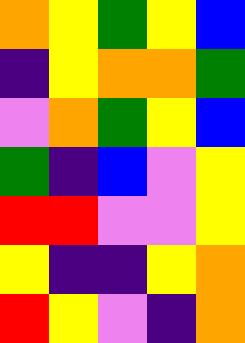[["orange", "yellow", "green", "yellow", "blue"], ["indigo", "yellow", "orange", "orange", "green"], ["violet", "orange", "green", "yellow", "blue"], ["green", "indigo", "blue", "violet", "yellow"], ["red", "red", "violet", "violet", "yellow"], ["yellow", "indigo", "indigo", "yellow", "orange"], ["red", "yellow", "violet", "indigo", "orange"]]